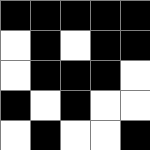[["black", "black", "black", "black", "black"], ["white", "black", "white", "black", "black"], ["white", "black", "black", "black", "white"], ["black", "white", "black", "white", "white"], ["white", "black", "white", "white", "black"]]